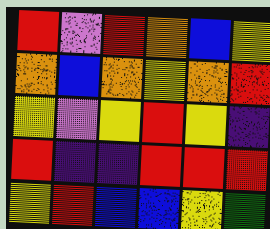[["red", "violet", "red", "orange", "blue", "yellow"], ["orange", "blue", "orange", "yellow", "orange", "red"], ["yellow", "violet", "yellow", "red", "yellow", "indigo"], ["red", "indigo", "indigo", "red", "red", "red"], ["yellow", "red", "blue", "blue", "yellow", "green"]]